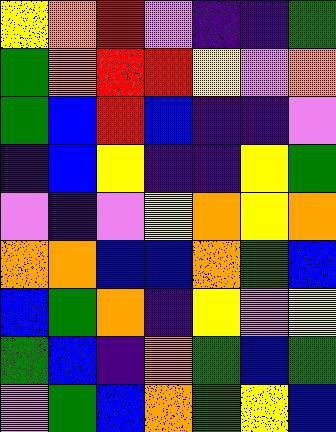[["yellow", "orange", "red", "violet", "indigo", "indigo", "green"], ["green", "orange", "red", "red", "yellow", "violet", "orange"], ["green", "blue", "red", "blue", "indigo", "indigo", "violet"], ["indigo", "blue", "yellow", "indigo", "indigo", "yellow", "green"], ["violet", "indigo", "violet", "yellow", "orange", "yellow", "orange"], ["orange", "orange", "blue", "blue", "orange", "green", "blue"], ["blue", "green", "orange", "indigo", "yellow", "violet", "yellow"], ["green", "blue", "indigo", "orange", "green", "blue", "green"], ["violet", "green", "blue", "orange", "green", "yellow", "blue"]]